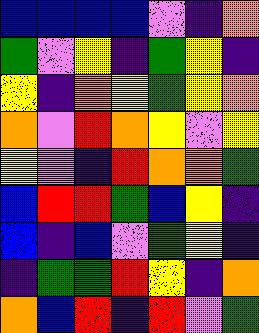[["blue", "blue", "blue", "blue", "violet", "indigo", "orange"], ["green", "violet", "yellow", "indigo", "green", "yellow", "indigo"], ["yellow", "indigo", "orange", "yellow", "green", "yellow", "orange"], ["orange", "violet", "red", "orange", "yellow", "violet", "yellow"], ["yellow", "violet", "indigo", "red", "orange", "orange", "green"], ["blue", "red", "red", "green", "blue", "yellow", "indigo"], ["blue", "indigo", "blue", "violet", "green", "yellow", "indigo"], ["indigo", "green", "green", "red", "yellow", "indigo", "orange"], ["orange", "blue", "red", "indigo", "red", "violet", "green"]]